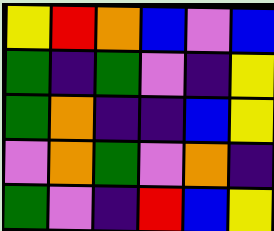[["yellow", "red", "orange", "blue", "violet", "blue"], ["green", "indigo", "green", "violet", "indigo", "yellow"], ["green", "orange", "indigo", "indigo", "blue", "yellow"], ["violet", "orange", "green", "violet", "orange", "indigo"], ["green", "violet", "indigo", "red", "blue", "yellow"]]